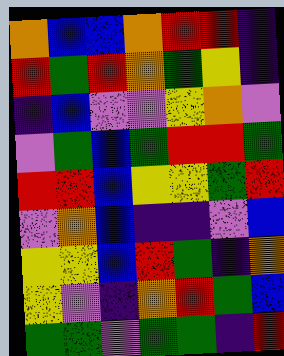[["orange", "blue", "blue", "orange", "red", "red", "indigo"], ["red", "green", "red", "orange", "green", "yellow", "indigo"], ["indigo", "blue", "violet", "violet", "yellow", "orange", "violet"], ["violet", "green", "blue", "green", "red", "red", "green"], ["red", "red", "blue", "yellow", "yellow", "green", "red"], ["violet", "orange", "blue", "indigo", "indigo", "violet", "blue"], ["yellow", "yellow", "blue", "red", "green", "indigo", "orange"], ["yellow", "violet", "indigo", "orange", "red", "green", "blue"], ["green", "green", "violet", "green", "green", "indigo", "red"]]